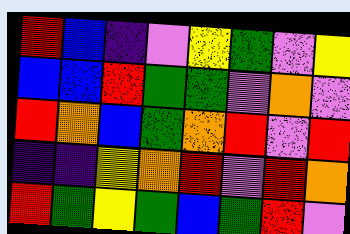[["red", "blue", "indigo", "violet", "yellow", "green", "violet", "yellow"], ["blue", "blue", "red", "green", "green", "violet", "orange", "violet"], ["red", "orange", "blue", "green", "orange", "red", "violet", "red"], ["indigo", "indigo", "yellow", "orange", "red", "violet", "red", "orange"], ["red", "green", "yellow", "green", "blue", "green", "red", "violet"]]